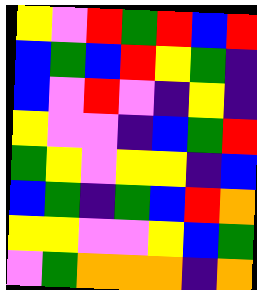[["yellow", "violet", "red", "green", "red", "blue", "red"], ["blue", "green", "blue", "red", "yellow", "green", "indigo"], ["blue", "violet", "red", "violet", "indigo", "yellow", "indigo"], ["yellow", "violet", "violet", "indigo", "blue", "green", "red"], ["green", "yellow", "violet", "yellow", "yellow", "indigo", "blue"], ["blue", "green", "indigo", "green", "blue", "red", "orange"], ["yellow", "yellow", "violet", "violet", "yellow", "blue", "green"], ["violet", "green", "orange", "orange", "orange", "indigo", "orange"]]